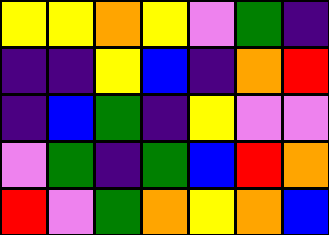[["yellow", "yellow", "orange", "yellow", "violet", "green", "indigo"], ["indigo", "indigo", "yellow", "blue", "indigo", "orange", "red"], ["indigo", "blue", "green", "indigo", "yellow", "violet", "violet"], ["violet", "green", "indigo", "green", "blue", "red", "orange"], ["red", "violet", "green", "orange", "yellow", "orange", "blue"]]